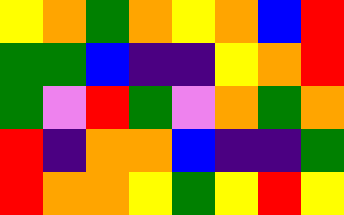[["yellow", "orange", "green", "orange", "yellow", "orange", "blue", "red"], ["green", "green", "blue", "indigo", "indigo", "yellow", "orange", "red"], ["green", "violet", "red", "green", "violet", "orange", "green", "orange"], ["red", "indigo", "orange", "orange", "blue", "indigo", "indigo", "green"], ["red", "orange", "orange", "yellow", "green", "yellow", "red", "yellow"]]